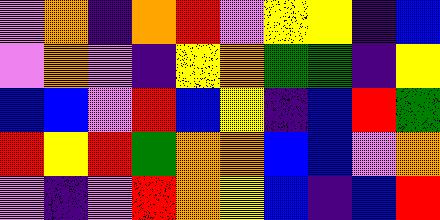[["violet", "orange", "indigo", "orange", "red", "violet", "yellow", "yellow", "indigo", "blue"], ["violet", "orange", "violet", "indigo", "yellow", "orange", "green", "green", "indigo", "yellow"], ["blue", "blue", "violet", "red", "blue", "yellow", "indigo", "blue", "red", "green"], ["red", "yellow", "red", "green", "orange", "orange", "blue", "blue", "violet", "orange"], ["violet", "indigo", "violet", "red", "orange", "yellow", "blue", "indigo", "blue", "red"]]